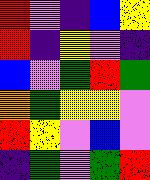[["red", "violet", "indigo", "blue", "yellow"], ["red", "indigo", "yellow", "violet", "indigo"], ["blue", "violet", "green", "red", "green"], ["orange", "green", "yellow", "yellow", "violet"], ["red", "yellow", "violet", "blue", "violet"], ["indigo", "green", "violet", "green", "red"]]